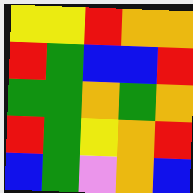[["yellow", "yellow", "red", "orange", "orange"], ["red", "green", "blue", "blue", "red"], ["green", "green", "orange", "green", "orange"], ["red", "green", "yellow", "orange", "red"], ["blue", "green", "violet", "orange", "blue"]]